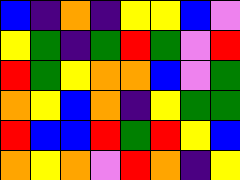[["blue", "indigo", "orange", "indigo", "yellow", "yellow", "blue", "violet"], ["yellow", "green", "indigo", "green", "red", "green", "violet", "red"], ["red", "green", "yellow", "orange", "orange", "blue", "violet", "green"], ["orange", "yellow", "blue", "orange", "indigo", "yellow", "green", "green"], ["red", "blue", "blue", "red", "green", "red", "yellow", "blue"], ["orange", "yellow", "orange", "violet", "red", "orange", "indigo", "yellow"]]